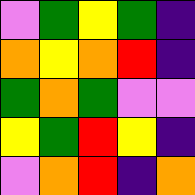[["violet", "green", "yellow", "green", "indigo"], ["orange", "yellow", "orange", "red", "indigo"], ["green", "orange", "green", "violet", "violet"], ["yellow", "green", "red", "yellow", "indigo"], ["violet", "orange", "red", "indigo", "orange"]]